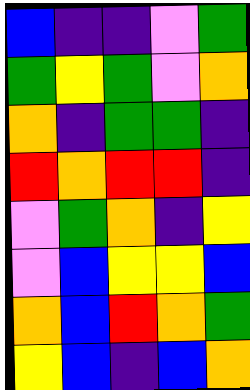[["blue", "indigo", "indigo", "violet", "green"], ["green", "yellow", "green", "violet", "orange"], ["orange", "indigo", "green", "green", "indigo"], ["red", "orange", "red", "red", "indigo"], ["violet", "green", "orange", "indigo", "yellow"], ["violet", "blue", "yellow", "yellow", "blue"], ["orange", "blue", "red", "orange", "green"], ["yellow", "blue", "indigo", "blue", "orange"]]